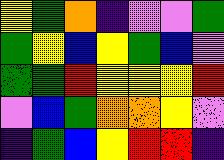[["yellow", "green", "orange", "indigo", "violet", "violet", "green"], ["green", "yellow", "blue", "yellow", "green", "blue", "violet"], ["green", "green", "red", "yellow", "yellow", "yellow", "red"], ["violet", "blue", "green", "orange", "orange", "yellow", "violet"], ["indigo", "green", "blue", "yellow", "red", "red", "indigo"]]